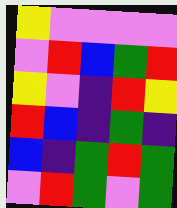[["yellow", "violet", "violet", "violet", "violet"], ["violet", "red", "blue", "green", "red"], ["yellow", "violet", "indigo", "red", "yellow"], ["red", "blue", "indigo", "green", "indigo"], ["blue", "indigo", "green", "red", "green"], ["violet", "red", "green", "violet", "green"]]